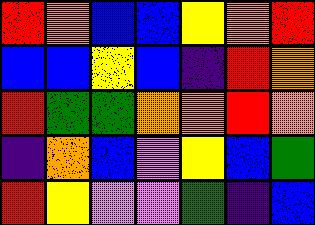[["red", "orange", "blue", "blue", "yellow", "orange", "red"], ["blue", "blue", "yellow", "blue", "indigo", "red", "orange"], ["red", "green", "green", "orange", "orange", "red", "orange"], ["indigo", "orange", "blue", "violet", "yellow", "blue", "green"], ["red", "yellow", "violet", "violet", "green", "indigo", "blue"]]